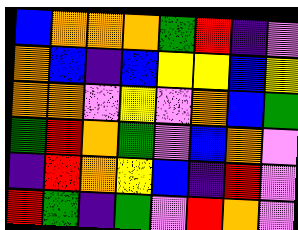[["blue", "orange", "orange", "orange", "green", "red", "indigo", "violet"], ["orange", "blue", "indigo", "blue", "yellow", "yellow", "blue", "yellow"], ["orange", "orange", "violet", "yellow", "violet", "orange", "blue", "green"], ["green", "red", "orange", "green", "violet", "blue", "orange", "violet"], ["indigo", "red", "orange", "yellow", "blue", "indigo", "red", "violet"], ["red", "green", "indigo", "green", "violet", "red", "orange", "violet"]]